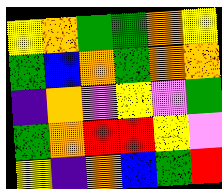[["yellow", "orange", "green", "green", "orange", "yellow"], ["green", "blue", "orange", "green", "orange", "orange"], ["indigo", "orange", "violet", "yellow", "violet", "green"], ["green", "orange", "red", "red", "yellow", "violet"], ["yellow", "indigo", "orange", "blue", "green", "red"]]